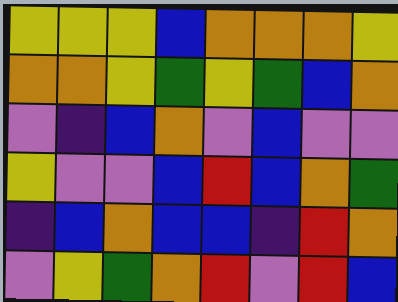[["yellow", "yellow", "yellow", "blue", "orange", "orange", "orange", "yellow"], ["orange", "orange", "yellow", "green", "yellow", "green", "blue", "orange"], ["violet", "indigo", "blue", "orange", "violet", "blue", "violet", "violet"], ["yellow", "violet", "violet", "blue", "red", "blue", "orange", "green"], ["indigo", "blue", "orange", "blue", "blue", "indigo", "red", "orange"], ["violet", "yellow", "green", "orange", "red", "violet", "red", "blue"]]